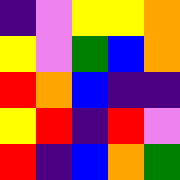[["indigo", "violet", "yellow", "yellow", "orange"], ["yellow", "violet", "green", "blue", "orange"], ["red", "orange", "blue", "indigo", "indigo"], ["yellow", "red", "indigo", "red", "violet"], ["red", "indigo", "blue", "orange", "green"]]